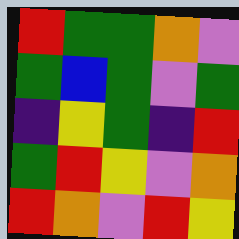[["red", "green", "green", "orange", "violet"], ["green", "blue", "green", "violet", "green"], ["indigo", "yellow", "green", "indigo", "red"], ["green", "red", "yellow", "violet", "orange"], ["red", "orange", "violet", "red", "yellow"]]